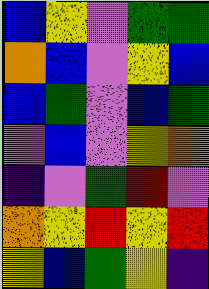[["blue", "yellow", "violet", "green", "green"], ["orange", "blue", "violet", "yellow", "blue"], ["blue", "green", "violet", "blue", "green"], ["violet", "blue", "violet", "yellow", "orange"], ["indigo", "violet", "green", "red", "violet"], ["orange", "yellow", "red", "yellow", "red"], ["yellow", "blue", "green", "yellow", "indigo"]]